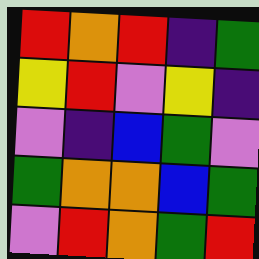[["red", "orange", "red", "indigo", "green"], ["yellow", "red", "violet", "yellow", "indigo"], ["violet", "indigo", "blue", "green", "violet"], ["green", "orange", "orange", "blue", "green"], ["violet", "red", "orange", "green", "red"]]